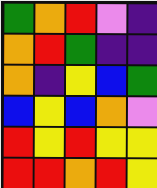[["green", "orange", "red", "violet", "indigo"], ["orange", "red", "green", "indigo", "indigo"], ["orange", "indigo", "yellow", "blue", "green"], ["blue", "yellow", "blue", "orange", "violet"], ["red", "yellow", "red", "yellow", "yellow"], ["red", "red", "orange", "red", "yellow"]]